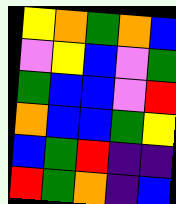[["yellow", "orange", "green", "orange", "blue"], ["violet", "yellow", "blue", "violet", "green"], ["green", "blue", "blue", "violet", "red"], ["orange", "blue", "blue", "green", "yellow"], ["blue", "green", "red", "indigo", "indigo"], ["red", "green", "orange", "indigo", "blue"]]